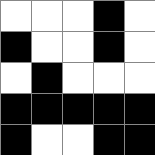[["white", "white", "white", "black", "white"], ["black", "white", "white", "black", "white"], ["white", "black", "white", "white", "white"], ["black", "black", "black", "black", "black"], ["black", "white", "white", "black", "black"]]